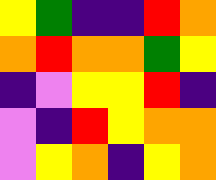[["yellow", "green", "indigo", "indigo", "red", "orange"], ["orange", "red", "orange", "orange", "green", "yellow"], ["indigo", "violet", "yellow", "yellow", "red", "indigo"], ["violet", "indigo", "red", "yellow", "orange", "orange"], ["violet", "yellow", "orange", "indigo", "yellow", "orange"]]